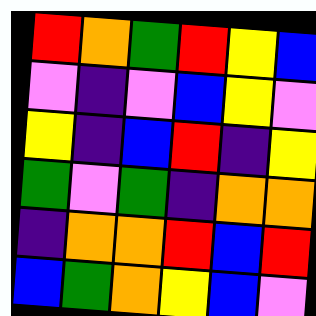[["red", "orange", "green", "red", "yellow", "blue"], ["violet", "indigo", "violet", "blue", "yellow", "violet"], ["yellow", "indigo", "blue", "red", "indigo", "yellow"], ["green", "violet", "green", "indigo", "orange", "orange"], ["indigo", "orange", "orange", "red", "blue", "red"], ["blue", "green", "orange", "yellow", "blue", "violet"]]